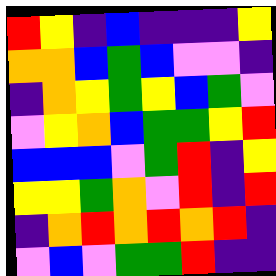[["red", "yellow", "indigo", "blue", "indigo", "indigo", "indigo", "yellow"], ["orange", "orange", "blue", "green", "blue", "violet", "violet", "indigo"], ["indigo", "orange", "yellow", "green", "yellow", "blue", "green", "violet"], ["violet", "yellow", "orange", "blue", "green", "green", "yellow", "red"], ["blue", "blue", "blue", "violet", "green", "red", "indigo", "yellow"], ["yellow", "yellow", "green", "orange", "violet", "red", "indigo", "red"], ["indigo", "orange", "red", "orange", "red", "orange", "red", "indigo"], ["violet", "blue", "violet", "green", "green", "red", "indigo", "indigo"]]